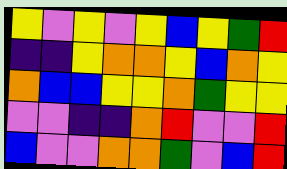[["yellow", "violet", "yellow", "violet", "yellow", "blue", "yellow", "green", "red"], ["indigo", "indigo", "yellow", "orange", "orange", "yellow", "blue", "orange", "yellow"], ["orange", "blue", "blue", "yellow", "yellow", "orange", "green", "yellow", "yellow"], ["violet", "violet", "indigo", "indigo", "orange", "red", "violet", "violet", "red"], ["blue", "violet", "violet", "orange", "orange", "green", "violet", "blue", "red"]]